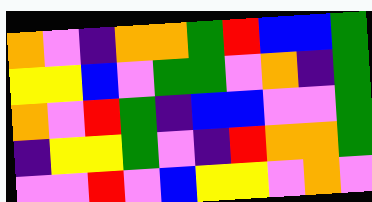[["orange", "violet", "indigo", "orange", "orange", "green", "red", "blue", "blue", "green"], ["yellow", "yellow", "blue", "violet", "green", "green", "violet", "orange", "indigo", "green"], ["orange", "violet", "red", "green", "indigo", "blue", "blue", "violet", "violet", "green"], ["indigo", "yellow", "yellow", "green", "violet", "indigo", "red", "orange", "orange", "green"], ["violet", "violet", "red", "violet", "blue", "yellow", "yellow", "violet", "orange", "violet"]]